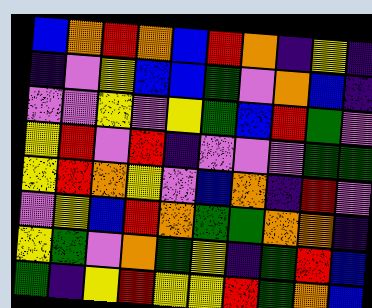[["blue", "orange", "red", "orange", "blue", "red", "orange", "indigo", "yellow", "indigo"], ["indigo", "violet", "yellow", "blue", "blue", "green", "violet", "orange", "blue", "indigo"], ["violet", "violet", "yellow", "violet", "yellow", "green", "blue", "red", "green", "violet"], ["yellow", "red", "violet", "red", "indigo", "violet", "violet", "violet", "green", "green"], ["yellow", "red", "orange", "yellow", "violet", "blue", "orange", "indigo", "red", "violet"], ["violet", "yellow", "blue", "red", "orange", "green", "green", "orange", "orange", "indigo"], ["yellow", "green", "violet", "orange", "green", "yellow", "indigo", "green", "red", "blue"], ["green", "indigo", "yellow", "red", "yellow", "yellow", "red", "green", "orange", "blue"]]